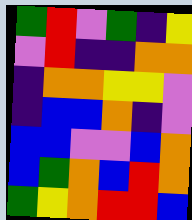[["green", "red", "violet", "green", "indigo", "yellow"], ["violet", "red", "indigo", "indigo", "orange", "orange"], ["indigo", "orange", "orange", "yellow", "yellow", "violet"], ["indigo", "blue", "blue", "orange", "indigo", "violet"], ["blue", "blue", "violet", "violet", "blue", "orange"], ["blue", "green", "orange", "blue", "red", "orange"], ["green", "yellow", "orange", "red", "red", "blue"]]